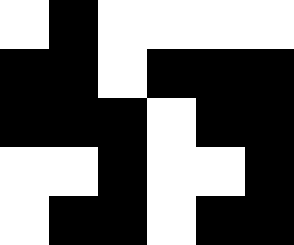[["white", "black", "white", "white", "white", "white"], ["black", "black", "white", "black", "black", "black"], ["black", "black", "black", "white", "black", "black"], ["white", "white", "black", "white", "white", "black"], ["white", "black", "black", "white", "black", "black"]]